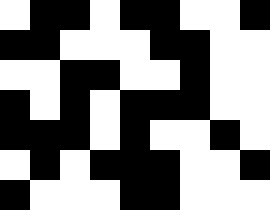[["white", "black", "black", "white", "black", "black", "white", "white", "black"], ["black", "black", "white", "white", "white", "black", "black", "white", "white"], ["white", "white", "black", "black", "white", "white", "black", "white", "white"], ["black", "white", "black", "white", "black", "black", "black", "white", "white"], ["black", "black", "black", "white", "black", "white", "white", "black", "white"], ["white", "black", "white", "black", "black", "black", "white", "white", "black"], ["black", "white", "white", "white", "black", "black", "white", "white", "white"]]